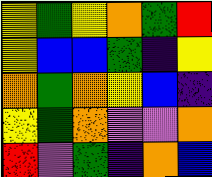[["yellow", "green", "yellow", "orange", "green", "red"], ["yellow", "blue", "blue", "green", "indigo", "yellow"], ["orange", "green", "orange", "yellow", "blue", "indigo"], ["yellow", "green", "orange", "violet", "violet", "orange"], ["red", "violet", "green", "indigo", "orange", "blue"]]